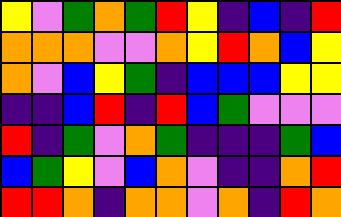[["yellow", "violet", "green", "orange", "green", "red", "yellow", "indigo", "blue", "indigo", "red"], ["orange", "orange", "orange", "violet", "violet", "orange", "yellow", "red", "orange", "blue", "yellow"], ["orange", "violet", "blue", "yellow", "green", "indigo", "blue", "blue", "blue", "yellow", "yellow"], ["indigo", "indigo", "blue", "red", "indigo", "red", "blue", "green", "violet", "violet", "violet"], ["red", "indigo", "green", "violet", "orange", "green", "indigo", "indigo", "indigo", "green", "blue"], ["blue", "green", "yellow", "violet", "blue", "orange", "violet", "indigo", "indigo", "orange", "red"], ["red", "red", "orange", "indigo", "orange", "orange", "violet", "orange", "indigo", "red", "orange"]]